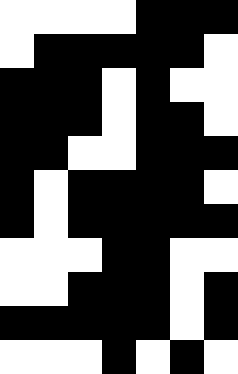[["white", "white", "white", "white", "black", "black", "black"], ["white", "black", "black", "black", "black", "black", "white"], ["black", "black", "black", "white", "black", "white", "white"], ["black", "black", "black", "white", "black", "black", "white"], ["black", "black", "white", "white", "black", "black", "black"], ["black", "white", "black", "black", "black", "black", "white"], ["black", "white", "black", "black", "black", "black", "black"], ["white", "white", "white", "black", "black", "white", "white"], ["white", "white", "black", "black", "black", "white", "black"], ["black", "black", "black", "black", "black", "white", "black"], ["white", "white", "white", "black", "white", "black", "white"]]